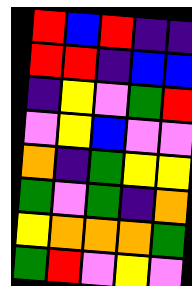[["red", "blue", "red", "indigo", "indigo"], ["red", "red", "indigo", "blue", "blue"], ["indigo", "yellow", "violet", "green", "red"], ["violet", "yellow", "blue", "violet", "violet"], ["orange", "indigo", "green", "yellow", "yellow"], ["green", "violet", "green", "indigo", "orange"], ["yellow", "orange", "orange", "orange", "green"], ["green", "red", "violet", "yellow", "violet"]]